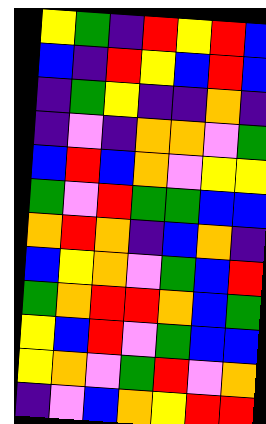[["yellow", "green", "indigo", "red", "yellow", "red", "blue"], ["blue", "indigo", "red", "yellow", "blue", "red", "blue"], ["indigo", "green", "yellow", "indigo", "indigo", "orange", "indigo"], ["indigo", "violet", "indigo", "orange", "orange", "violet", "green"], ["blue", "red", "blue", "orange", "violet", "yellow", "yellow"], ["green", "violet", "red", "green", "green", "blue", "blue"], ["orange", "red", "orange", "indigo", "blue", "orange", "indigo"], ["blue", "yellow", "orange", "violet", "green", "blue", "red"], ["green", "orange", "red", "red", "orange", "blue", "green"], ["yellow", "blue", "red", "violet", "green", "blue", "blue"], ["yellow", "orange", "violet", "green", "red", "violet", "orange"], ["indigo", "violet", "blue", "orange", "yellow", "red", "red"]]